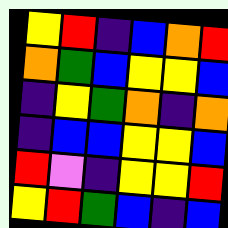[["yellow", "red", "indigo", "blue", "orange", "red"], ["orange", "green", "blue", "yellow", "yellow", "blue"], ["indigo", "yellow", "green", "orange", "indigo", "orange"], ["indigo", "blue", "blue", "yellow", "yellow", "blue"], ["red", "violet", "indigo", "yellow", "yellow", "red"], ["yellow", "red", "green", "blue", "indigo", "blue"]]